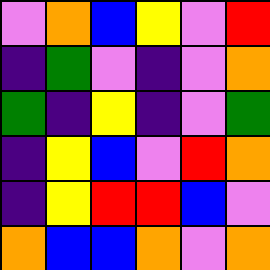[["violet", "orange", "blue", "yellow", "violet", "red"], ["indigo", "green", "violet", "indigo", "violet", "orange"], ["green", "indigo", "yellow", "indigo", "violet", "green"], ["indigo", "yellow", "blue", "violet", "red", "orange"], ["indigo", "yellow", "red", "red", "blue", "violet"], ["orange", "blue", "blue", "orange", "violet", "orange"]]